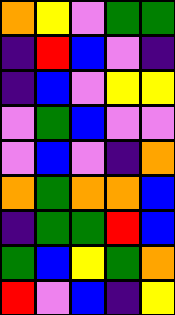[["orange", "yellow", "violet", "green", "green"], ["indigo", "red", "blue", "violet", "indigo"], ["indigo", "blue", "violet", "yellow", "yellow"], ["violet", "green", "blue", "violet", "violet"], ["violet", "blue", "violet", "indigo", "orange"], ["orange", "green", "orange", "orange", "blue"], ["indigo", "green", "green", "red", "blue"], ["green", "blue", "yellow", "green", "orange"], ["red", "violet", "blue", "indigo", "yellow"]]